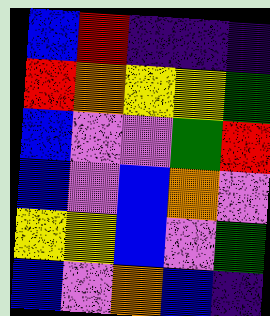[["blue", "red", "indigo", "indigo", "indigo"], ["red", "orange", "yellow", "yellow", "green"], ["blue", "violet", "violet", "green", "red"], ["blue", "violet", "blue", "orange", "violet"], ["yellow", "yellow", "blue", "violet", "green"], ["blue", "violet", "orange", "blue", "indigo"]]